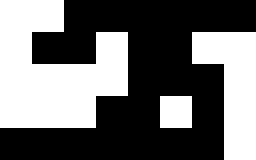[["white", "white", "black", "black", "black", "black", "black", "black"], ["white", "black", "black", "white", "black", "black", "white", "white"], ["white", "white", "white", "white", "black", "black", "black", "white"], ["white", "white", "white", "black", "black", "white", "black", "white"], ["black", "black", "black", "black", "black", "black", "black", "white"]]